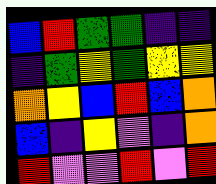[["blue", "red", "green", "green", "indigo", "indigo"], ["indigo", "green", "yellow", "green", "yellow", "yellow"], ["orange", "yellow", "blue", "red", "blue", "orange"], ["blue", "indigo", "yellow", "violet", "indigo", "orange"], ["red", "violet", "violet", "red", "violet", "red"]]